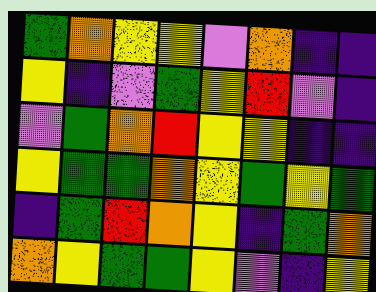[["green", "orange", "yellow", "yellow", "violet", "orange", "indigo", "indigo"], ["yellow", "indigo", "violet", "green", "yellow", "red", "violet", "indigo"], ["violet", "green", "orange", "red", "yellow", "yellow", "indigo", "indigo"], ["yellow", "green", "green", "orange", "yellow", "green", "yellow", "green"], ["indigo", "green", "red", "orange", "yellow", "indigo", "green", "orange"], ["orange", "yellow", "green", "green", "yellow", "violet", "indigo", "yellow"]]